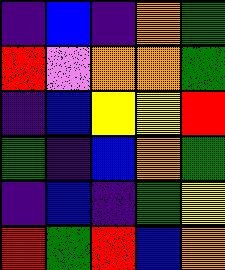[["indigo", "blue", "indigo", "orange", "green"], ["red", "violet", "orange", "orange", "green"], ["indigo", "blue", "yellow", "yellow", "red"], ["green", "indigo", "blue", "orange", "green"], ["indigo", "blue", "indigo", "green", "yellow"], ["red", "green", "red", "blue", "orange"]]